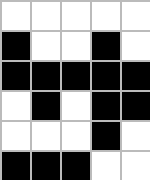[["white", "white", "white", "white", "white"], ["black", "white", "white", "black", "white"], ["black", "black", "black", "black", "black"], ["white", "black", "white", "black", "black"], ["white", "white", "white", "black", "white"], ["black", "black", "black", "white", "white"]]